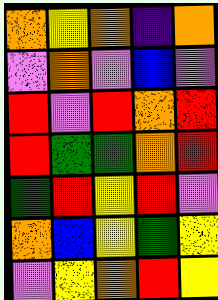[["orange", "yellow", "orange", "indigo", "orange"], ["violet", "orange", "violet", "blue", "violet"], ["red", "violet", "red", "orange", "red"], ["red", "green", "green", "orange", "red"], ["green", "red", "yellow", "red", "violet"], ["orange", "blue", "yellow", "green", "yellow"], ["violet", "yellow", "orange", "red", "yellow"]]